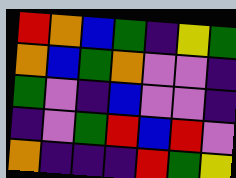[["red", "orange", "blue", "green", "indigo", "yellow", "green"], ["orange", "blue", "green", "orange", "violet", "violet", "indigo"], ["green", "violet", "indigo", "blue", "violet", "violet", "indigo"], ["indigo", "violet", "green", "red", "blue", "red", "violet"], ["orange", "indigo", "indigo", "indigo", "red", "green", "yellow"]]